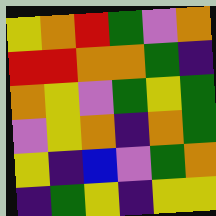[["yellow", "orange", "red", "green", "violet", "orange"], ["red", "red", "orange", "orange", "green", "indigo"], ["orange", "yellow", "violet", "green", "yellow", "green"], ["violet", "yellow", "orange", "indigo", "orange", "green"], ["yellow", "indigo", "blue", "violet", "green", "orange"], ["indigo", "green", "yellow", "indigo", "yellow", "yellow"]]